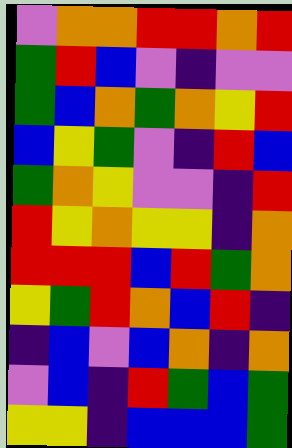[["violet", "orange", "orange", "red", "red", "orange", "red"], ["green", "red", "blue", "violet", "indigo", "violet", "violet"], ["green", "blue", "orange", "green", "orange", "yellow", "red"], ["blue", "yellow", "green", "violet", "indigo", "red", "blue"], ["green", "orange", "yellow", "violet", "violet", "indigo", "red"], ["red", "yellow", "orange", "yellow", "yellow", "indigo", "orange"], ["red", "red", "red", "blue", "red", "green", "orange"], ["yellow", "green", "red", "orange", "blue", "red", "indigo"], ["indigo", "blue", "violet", "blue", "orange", "indigo", "orange"], ["violet", "blue", "indigo", "red", "green", "blue", "green"], ["yellow", "yellow", "indigo", "blue", "blue", "blue", "green"]]